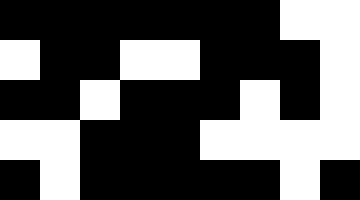[["black", "black", "black", "black", "black", "black", "black", "white", "white"], ["white", "black", "black", "white", "white", "black", "black", "black", "white"], ["black", "black", "white", "black", "black", "black", "white", "black", "white"], ["white", "white", "black", "black", "black", "white", "white", "white", "white"], ["black", "white", "black", "black", "black", "black", "black", "white", "black"]]